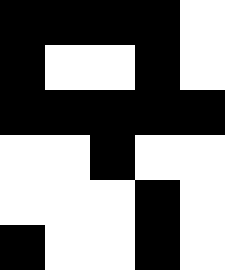[["black", "black", "black", "black", "white"], ["black", "white", "white", "black", "white"], ["black", "black", "black", "black", "black"], ["white", "white", "black", "white", "white"], ["white", "white", "white", "black", "white"], ["black", "white", "white", "black", "white"]]